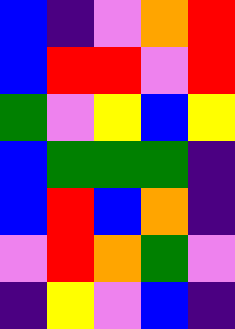[["blue", "indigo", "violet", "orange", "red"], ["blue", "red", "red", "violet", "red"], ["green", "violet", "yellow", "blue", "yellow"], ["blue", "green", "green", "green", "indigo"], ["blue", "red", "blue", "orange", "indigo"], ["violet", "red", "orange", "green", "violet"], ["indigo", "yellow", "violet", "blue", "indigo"]]